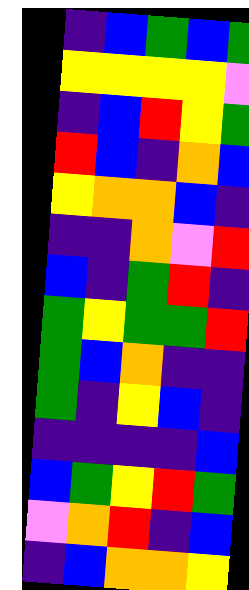[["indigo", "blue", "green", "blue", "green"], ["yellow", "yellow", "yellow", "yellow", "violet"], ["indigo", "blue", "red", "yellow", "green"], ["red", "blue", "indigo", "orange", "blue"], ["yellow", "orange", "orange", "blue", "indigo"], ["indigo", "indigo", "orange", "violet", "red"], ["blue", "indigo", "green", "red", "indigo"], ["green", "yellow", "green", "green", "red"], ["green", "blue", "orange", "indigo", "indigo"], ["green", "indigo", "yellow", "blue", "indigo"], ["indigo", "indigo", "indigo", "indigo", "blue"], ["blue", "green", "yellow", "red", "green"], ["violet", "orange", "red", "indigo", "blue"], ["indigo", "blue", "orange", "orange", "yellow"]]